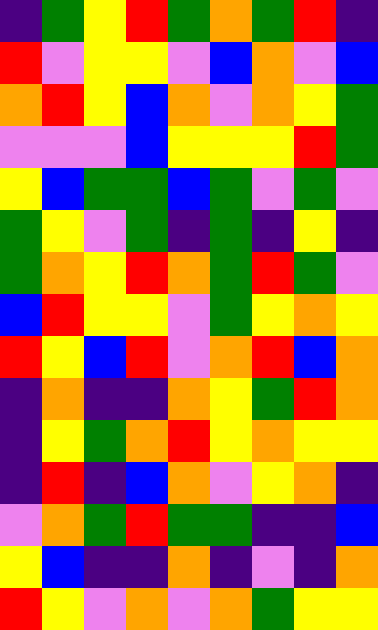[["indigo", "green", "yellow", "red", "green", "orange", "green", "red", "indigo"], ["red", "violet", "yellow", "yellow", "violet", "blue", "orange", "violet", "blue"], ["orange", "red", "yellow", "blue", "orange", "violet", "orange", "yellow", "green"], ["violet", "violet", "violet", "blue", "yellow", "yellow", "yellow", "red", "green"], ["yellow", "blue", "green", "green", "blue", "green", "violet", "green", "violet"], ["green", "yellow", "violet", "green", "indigo", "green", "indigo", "yellow", "indigo"], ["green", "orange", "yellow", "red", "orange", "green", "red", "green", "violet"], ["blue", "red", "yellow", "yellow", "violet", "green", "yellow", "orange", "yellow"], ["red", "yellow", "blue", "red", "violet", "orange", "red", "blue", "orange"], ["indigo", "orange", "indigo", "indigo", "orange", "yellow", "green", "red", "orange"], ["indigo", "yellow", "green", "orange", "red", "yellow", "orange", "yellow", "yellow"], ["indigo", "red", "indigo", "blue", "orange", "violet", "yellow", "orange", "indigo"], ["violet", "orange", "green", "red", "green", "green", "indigo", "indigo", "blue"], ["yellow", "blue", "indigo", "indigo", "orange", "indigo", "violet", "indigo", "orange"], ["red", "yellow", "violet", "orange", "violet", "orange", "green", "yellow", "yellow"]]